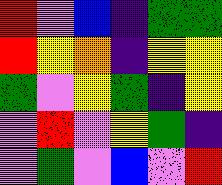[["red", "violet", "blue", "indigo", "green", "green"], ["red", "yellow", "orange", "indigo", "yellow", "yellow"], ["green", "violet", "yellow", "green", "indigo", "yellow"], ["violet", "red", "violet", "yellow", "green", "indigo"], ["violet", "green", "violet", "blue", "violet", "red"]]